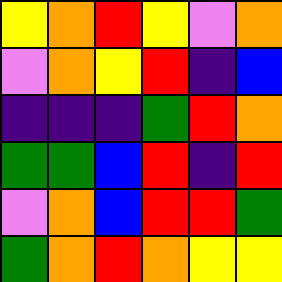[["yellow", "orange", "red", "yellow", "violet", "orange"], ["violet", "orange", "yellow", "red", "indigo", "blue"], ["indigo", "indigo", "indigo", "green", "red", "orange"], ["green", "green", "blue", "red", "indigo", "red"], ["violet", "orange", "blue", "red", "red", "green"], ["green", "orange", "red", "orange", "yellow", "yellow"]]